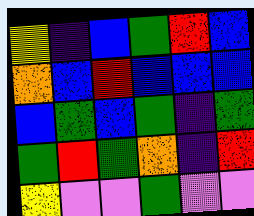[["yellow", "indigo", "blue", "green", "red", "blue"], ["orange", "blue", "red", "blue", "blue", "blue"], ["blue", "green", "blue", "green", "indigo", "green"], ["green", "red", "green", "orange", "indigo", "red"], ["yellow", "violet", "violet", "green", "violet", "violet"]]